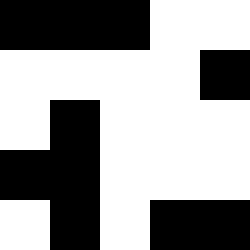[["black", "black", "black", "white", "white"], ["white", "white", "white", "white", "black"], ["white", "black", "white", "white", "white"], ["black", "black", "white", "white", "white"], ["white", "black", "white", "black", "black"]]